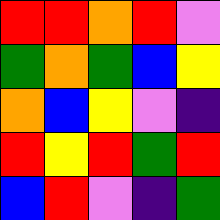[["red", "red", "orange", "red", "violet"], ["green", "orange", "green", "blue", "yellow"], ["orange", "blue", "yellow", "violet", "indigo"], ["red", "yellow", "red", "green", "red"], ["blue", "red", "violet", "indigo", "green"]]